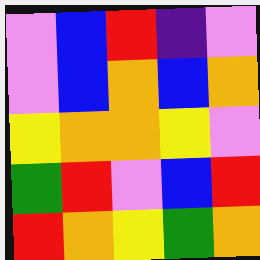[["violet", "blue", "red", "indigo", "violet"], ["violet", "blue", "orange", "blue", "orange"], ["yellow", "orange", "orange", "yellow", "violet"], ["green", "red", "violet", "blue", "red"], ["red", "orange", "yellow", "green", "orange"]]